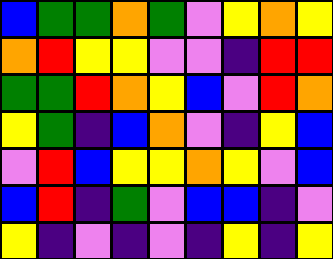[["blue", "green", "green", "orange", "green", "violet", "yellow", "orange", "yellow"], ["orange", "red", "yellow", "yellow", "violet", "violet", "indigo", "red", "red"], ["green", "green", "red", "orange", "yellow", "blue", "violet", "red", "orange"], ["yellow", "green", "indigo", "blue", "orange", "violet", "indigo", "yellow", "blue"], ["violet", "red", "blue", "yellow", "yellow", "orange", "yellow", "violet", "blue"], ["blue", "red", "indigo", "green", "violet", "blue", "blue", "indigo", "violet"], ["yellow", "indigo", "violet", "indigo", "violet", "indigo", "yellow", "indigo", "yellow"]]